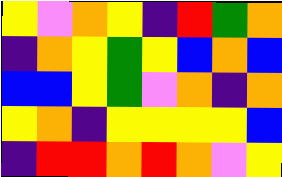[["yellow", "violet", "orange", "yellow", "indigo", "red", "green", "orange"], ["indigo", "orange", "yellow", "green", "yellow", "blue", "orange", "blue"], ["blue", "blue", "yellow", "green", "violet", "orange", "indigo", "orange"], ["yellow", "orange", "indigo", "yellow", "yellow", "yellow", "yellow", "blue"], ["indigo", "red", "red", "orange", "red", "orange", "violet", "yellow"]]